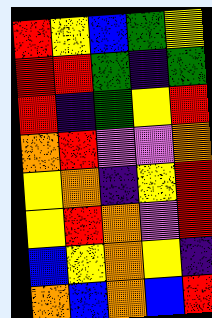[["red", "yellow", "blue", "green", "yellow"], ["red", "red", "green", "indigo", "green"], ["red", "indigo", "green", "yellow", "red"], ["orange", "red", "violet", "violet", "orange"], ["yellow", "orange", "indigo", "yellow", "red"], ["yellow", "red", "orange", "violet", "red"], ["blue", "yellow", "orange", "yellow", "indigo"], ["orange", "blue", "orange", "blue", "red"]]